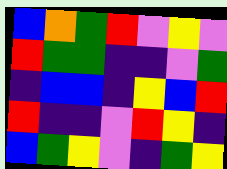[["blue", "orange", "green", "red", "violet", "yellow", "violet"], ["red", "green", "green", "indigo", "indigo", "violet", "green"], ["indigo", "blue", "blue", "indigo", "yellow", "blue", "red"], ["red", "indigo", "indigo", "violet", "red", "yellow", "indigo"], ["blue", "green", "yellow", "violet", "indigo", "green", "yellow"]]